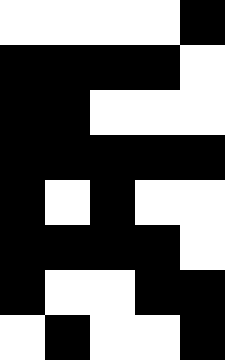[["white", "white", "white", "white", "black"], ["black", "black", "black", "black", "white"], ["black", "black", "white", "white", "white"], ["black", "black", "black", "black", "black"], ["black", "white", "black", "white", "white"], ["black", "black", "black", "black", "white"], ["black", "white", "white", "black", "black"], ["white", "black", "white", "white", "black"]]